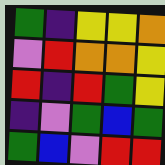[["green", "indigo", "yellow", "yellow", "orange"], ["violet", "red", "orange", "orange", "yellow"], ["red", "indigo", "red", "green", "yellow"], ["indigo", "violet", "green", "blue", "green"], ["green", "blue", "violet", "red", "red"]]